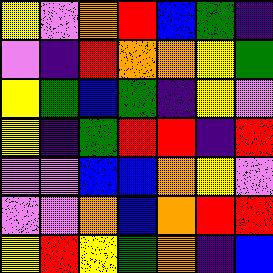[["yellow", "violet", "orange", "red", "blue", "green", "indigo"], ["violet", "indigo", "red", "orange", "orange", "yellow", "green"], ["yellow", "green", "blue", "green", "indigo", "yellow", "violet"], ["yellow", "indigo", "green", "red", "red", "indigo", "red"], ["violet", "violet", "blue", "blue", "orange", "yellow", "violet"], ["violet", "violet", "orange", "blue", "orange", "red", "red"], ["yellow", "red", "yellow", "green", "orange", "indigo", "blue"]]